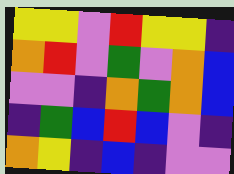[["yellow", "yellow", "violet", "red", "yellow", "yellow", "indigo"], ["orange", "red", "violet", "green", "violet", "orange", "blue"], ["violet", "violet", "indigo", "orange", "green", "orange", "blue"], ["indigo", "green", "blue", "red", "blue", "violet", "indigo"], ["orange", "yellow", "indigo", "blue", "indigo", "violet", "violet"]]